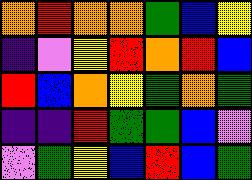[["orange", "red", "orange", "orange", "green", "blue", "yellow"], ["indigo", "violet", "yellow", "red", "orange", "red", "blue"], ["red", "blue", "orange", "yellow", "green", "orange", "green"], ["indigo", "indigo", "red", "green", "green", "blue", "violet"], ["violet", "green", "yellow", "blue", "red", "blue", "green"]]